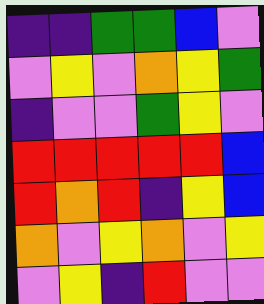[["indigo", "indigo", "green", "green", "blue", "violet"], ["violet", "yellow", "violet", "orange", "yellow", "green"], ["indigo", "violet", "violet", "green", "yellow", "violet"], ["red", "red", "red", "red", "red", "blue"], ["red", "orange", "red", "indigo", "yellow", "blue"], ["orange", "violet", "yellow", "orange", "violet", "yellow"], ["violet", "yellow", "indigo", "red", "violet", "violet"]]